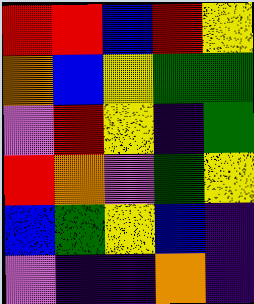[["red", "red", "blue", "red", "yellow"], ["orange", "blue", "yellow", "green", "green"], ["violet", "red", "yellow", "indigo", "green"], ["red", "orange", "violet", "green", "yellow"], ["blue", "green", "yellow", "blue", "indigo"], ["violet", "indigo", "indigo", "orange", "indigo"]]